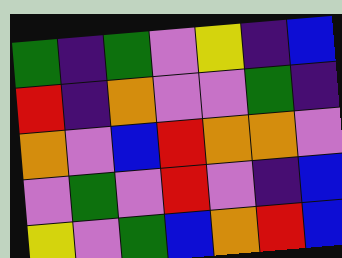[["green", "indigo", "green", "violet", "yellow", "indigo", "blue"], ["red", "indigo", "orange", "violet", "violet", "green", "indigo"], ["orange", "violet", "blue", "red", "orange", "orange", "violet"], ["violet", "green", "violet", "red", "violet", "indigo", "blue"], ["yellow", "violet", "green", "blue", "orange", "red", "blue"]]